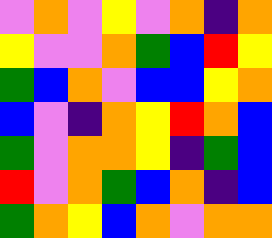[["violet", "orange", "violet", "yellow", "violet", "orange", "indigo", "orange"], ["yellow", "violet", "violet", "orange", "green", "blue", "red", "yellow"], ["green", "blue", "orange", "violet", "blue", "blue", "yellow", "orange"], ["blue", "violet", "indigo", "orange", "yellow", "red", "orange", "blue"], ["green", "violet", "orange", "orange", "yellow", "indigo", "green", "blue"], ["red", "violet", "orange", "green", "blue", "orange", "indigo", "blue"], ["green", "orange", "yellow", "blue", "orange", "violet", "orange", "orange"]]